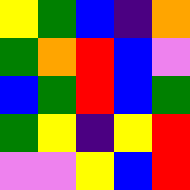[["yellow", "green", "blue", "indigo", "orange"], ["green", "orange", "red", "blue", "violet"], ["blue", "green", "red", "blue", "green"], ["green", "yellow", "indigo", "yellow", "red"], ["violet", "violet", "yellow", "blue", "red"]]